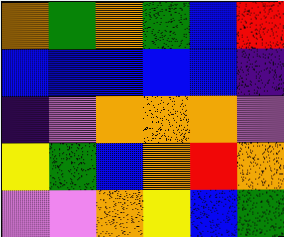[["orange", "green", "orange", "green", "blue", "red"], ["blue", "blue", "blue", "blue", "blue", "indigo"], ["indigo", "violet", "orange", "orange", "orange", "violet"], ["yellow", "green", "blue", "orange", "red", "orange"], ["violet", "violet", "orange", "yellow", "blue", "green"]]